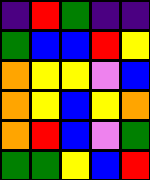[["indigo", "red", "green", "indigo", "indigo"], ["green", "blue", "blue", "red", "yellow"], ["orange", "yellow", "yellow", "violet", "blue"], ["orange", "yellow", "blue", "yellow", "orange"], ["orange", "red", "blue", "violet", "green"], ["green", "green", "yellow", "blue", "red"]]